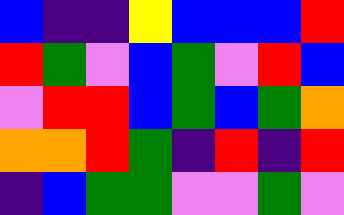[["blue", "indigo", "indigo", "yellow", "blue", "blue", "blue", "red"], ["red", "green", "violet", "blue", "green", "violet", "red", "blue"], ["violet", "red", "red", "blue", "green", "blue", "green", "orange"], ["orange", "orange", "red", "green", "indigo", "red", "indigo", "red"], ["indigo", "blue", "green", "green", "violet", "violet", "green", "violet"]]